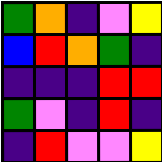[["green", "orange", "indigo", "violet", "yellow"], ["blue", "red", "orange", "green", "indigo"], ["indigo", "indigo", "indigo", "red", "red"], ["green", "violet", "indigo", "red", "indigo"], ["indigo", "red", "violet", "violet", "yellow"]]